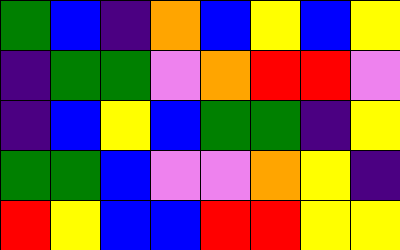[["green", "blue", "indigo", "orange", "blue", "yellow", "blue", "yellow"], ["indigo", "green", "green", "violet", "orange", "red", "red", "violet"], ["indigo", "blue", "yellow", "blue", "green", "green", "indigo", "yellow"], ["green", "green", "blue", "violet", "violet", "orange", "yellow", "indigo"], ["red", "yellow", "blue", "blue", "red", "red", "yellow", "yellow"]]